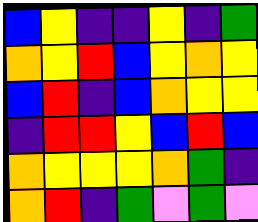[["blue", "yellow", "indigo", "indigo", "yellow", "indigo", "green"], ["orange", "yellow", "red", "blue", "yellow", "orange", "yellow"], ["blue", "red", "indigo", "blue", "orange", "yellow", "yellow"], ["indigo", "red", "red", "yellow", "blue", "red", "blue"], ["orange", "yellow", "yellow", "yellow", "orange", "green", "indigo"], ["orange", "red", "indigo", "green", "violet", "green", "violet"]]